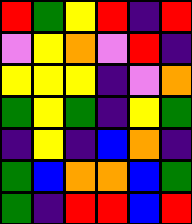[["red", "green", "yellow", "red", "indigo", "red"], ["violet", "yellow", "orange", "violet", "red", "indigo"], ["yellow", "yellow", "yellow", "indigo", "violet", "orange"], ["green", "yellow", "green", "indigo", "yellow", "green"], ["indigo", "yellow", "indigo", "blue", "orange", "indigo"], ["green", "blue", "orange", "orange", "blue", "green"], ["green", "indigo", "red", "red", "blue", "red"]]